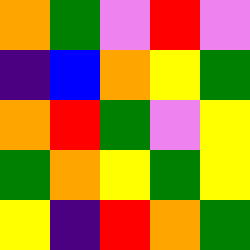[["orange", "green", "violet", "red", "violet"], ["indigo", "blue", "orange", "yellow", "green"], ["orange", "red", "green", "violet", "yellow"], ["green", "orange", "yellow", "green", "yellow"], ["yellow", "indigo", "red", "orange", "green"]]